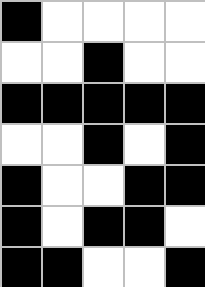[["black", "white", "white", "white", "white"], ["white", "white", "black", "white", "white"], ["black", "black", "black", "black", "black"], ["white", "white", "black", "white", "black"], ["black", "white", "white", "black", "black"], ["black", "white", "black", "black", "white"], ["black", "black", "white", "white", "black"]]